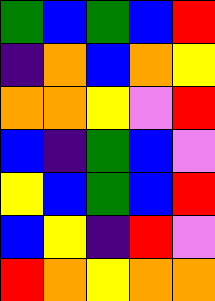[["green", "blue", "green", "blue", "red"], ["indigo", "orange", "blue", "orange", "yellow"], ["orange", "orange", "yellow", "violet", "red"], ["blue", "indigo", "green", "blue", "violet"], ["yellow", "blue", "green", "blue", "red"], ["blue", "yellow", "indigo", "red", "violet"], ["red", "orange", "yellow", "orange", "orange"]]